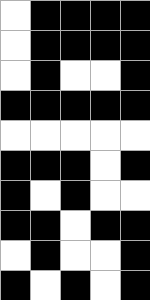[["white", "black", "black", "black", "black"], ["white", "black", "black", "black", "black"], ["white", "black", "white", "white", "black"], ["black", "black", "black", "black", "black"], ["white", "white", "white", "white", "white"], ["black", "black", "black", "white", "black"], ["black", "white", "black", "white", "white"], ["black", "black", "white", "black", "black"], ["white", "black", "white", "white", "black"], ["black", "white", "black", "white", "black"]]